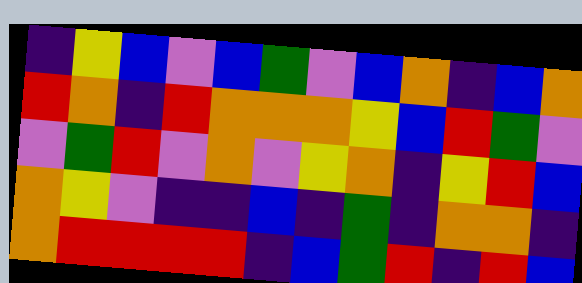[["indigo", "yellow", "blue", "violet", "blue", "green", "violet", "blue", "orange", "indigo", "blue", "orange"], ["red", "orange", "indigo", "red", "orange", "orange", "orange", "yellow", "blue", "red", "green", "violet"], ["violet", "green", "red", "violet", "orange", "violet", "yellow", "orange", "indigo", "yellow", "red", "blue"], ["orange", "yellow", "violet", "indigo", "indigo", "blue", "indigo", "green", "indigo", "orange", "orange", "indigo"], ["orange", "red", "red", "red", "red", "indigo", "blue", "green", "red", "indigo", "red", "blue"]]